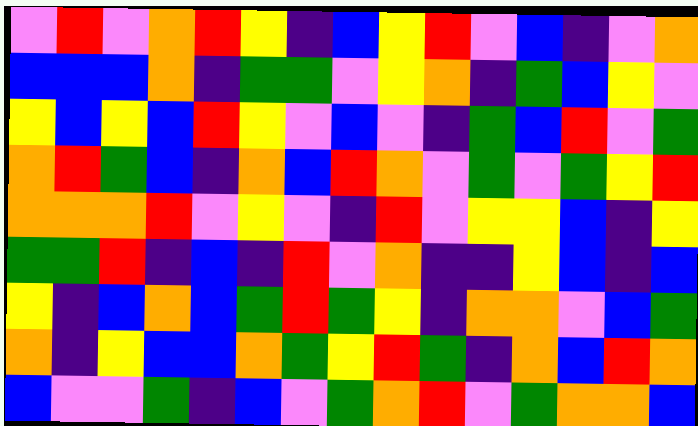[["violet", "red", "violet", "orange", "red", "yellow", "indigo", "blue", "yellow", "red", "violet", "blue", "indigo", "violet", "orange"], ["blue", "blue", "blue", "orange", "indigo", "green", "green", "violet", "yellow", "orange", "indigo", "green", "blue", "yellow", "violet"], ["yellow", "blue", "yellow", "blue", "red", "yellow", "violet", "blue", "violet", "indigo", "green", "blue", "red", "violet", "green"], ["orange", "red", "green", "blue", "indigo", "orange", "blue", "red", "orange", "violet", "green", "violet", "green", "yellow", "red"], ["orange", "orange", "orange", "red", "violet", "yellow", "violet", "indigo", "red", "violet", "yellow", "yellow", "blue", "indigo", "yellow"], ["green", "green", "red", "indigo", "blue", "indigo", "red", "violet", "orange", "indigo", "indigo", "yellow", "blue", "indigo", "blue"], ["yellow", "indigo", "blue", "orange", "blue", "green", "red", "green", "yellow", "indigo", "orange", "orange", "violet", "blue", "green"], ["orange", "indigo", "yellow", "blue", "blue", "orange", "green", "yellow", "red", "green", "indigo", "orange", "blue", "red", "orange"], ["blue", "violet", "violet", "green", "indigo", "blue", "violet", "green", "orange", "red", "violet", "green", "orange", "orange", "blue"]]